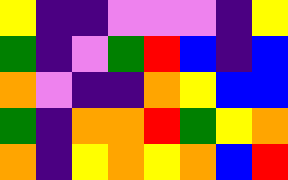[["yellow", "indigo", "indigo", "violet", "violet", "violet", "indigo", "yellow"], ["green", "indigo", "violet", "green", "red", "blue", "indigo", "blue"], ["orange", "violet", "indigo", "indigo", "orange", "yellow", "blue", "blue"], ["green", "indigo", "orange", "orange", "red", "green", "yellow", "orange"], ["orange", "indigo", "yellow", "orange", "yellow", "orange", "blue", "red"]]